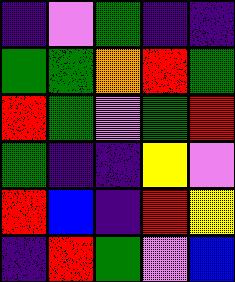[["indigo", "violet", "green", "indigo", "indigo"], ["green", "green", "orange", "red", "green"], ["red", "green", "violet", "green", "red"], ["green", "indigo", "indigo", "yellow", "violet"], ["red", "blue", "indigo", "red", "yellow"], ["indigo", "red", "green", "violet", "blue"]]